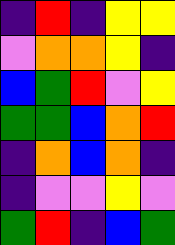[["indigo", "red", "indigo", "yellow", "yellow"], ["violet", "orange", "orange", "yellow", "indigo"], ["blue", "green", "red", "violet", "yellow"], ["green", "green", "blue", "orange", "red"], ["indigo", "orange", "blue", "orange", "indigo"], ["indigo", "violet", "violet", "yellow", "violet"], ["green", "red", "indigo", "blue", "green"]]